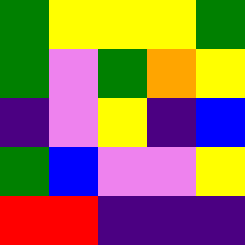[["green", "yellow", "yellow", "yellow", "green"], ["green", "violet", "green", "orange", "yellow"], ["indigo", "violet", "yellow", "indigo", "blue"], ["green", "blue", "violet", "violet", "yellow"], ["red", "red", "indigo", "indigo", "indigo"]]